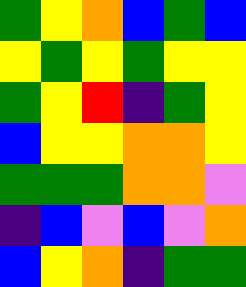[["green", "yellow", "orange", "blue", "green", "blue"], ["yellow", "green", "yellow", "green", "yellow", "yellow"], ["green", "yellow", "red", "indigo", "green", "yellow"], ["blue", "yellow", "yellow", "orange", "orange", "yellow"], ["green", "green", "green", "orange", "orange", "violet"], ["indigo", "blue", "violet", "blue", "violet", "orange"], ["blue", "yellow", "orange", "indigo", "green", "green"]]